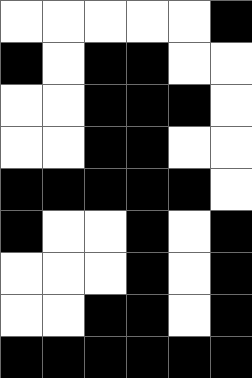[["white", "white", "white", "white", "white", "black"], ["black", "white", "black", "black", "white", "white"], ["white", "white", "black", "black", "black", "white"], ["white", "white", "black", "black", "white", "white"], ["black", "black", "black", "black", "black", "white"], ["black", "white", "white", "black", "white", "black"], ["white", "white", "white", "black", "white", "black"], ["white", "white", "black", "black", "white", "black"], ["black", "black", "black", "black", "black", "black"]]